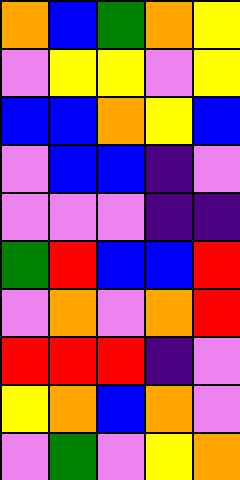[["orange", "blue", "green", "orange", "yellow"], ["violet", "yellow", "yellow", "violet", "yellow"], ["blue", "blue", "orange", "yellow", "blue"], ["violet", "blue", "blue", "indigo", "violet"], ["violet", "violet", "violet", "indigo", "indigo"], ["green", "red", "blue", "blue", "red"], ["violet", "orange", "violet", "orange", "red"], ["red", "red", "red", "indigo", "violet"], ["yellow", "orange", "blue", "orange", "violet"], ["violet", "green", "violet", "yellow", "orange"]]